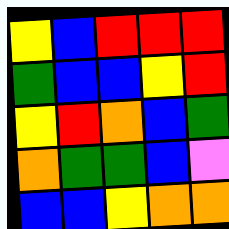[["yellow", "blue", "red", "red", "red"], ["green", "blue", "blue", "yellow", "red"], ["yellow", "red", "orange", "blue", "green"], ["orange", "green", "green", "blue", "violet"], ["blue", "blue", "yellow", "orange", "orange"]]